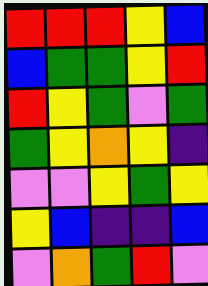[["red", "red", "red", "yellow", "blue"], ["blue", "green", "green", "yellow", "red"], ["red", "yellow", "green", "violet", "green"], ["green", "yellow", "orange", "yellow", "indigo"], ["violet", "violet", "yellow", "green", "yellow"], ["yellow", "blue", "indigo", "indigo", "blue"], ["violet", "orange", "green", "red", "violet"]]